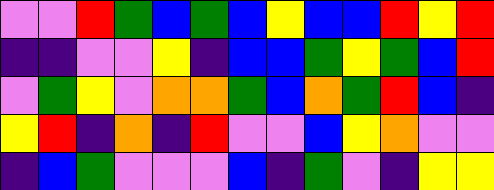[["violet", "violet", "red", "green", "blue", "green", "blue", "yellow", "blue", "blue", "red", "yellow", "red"], ["indigo", "indigo", "violet", "violet", "yellow", "indigo", "blue", "blue", "green", "yellow", "green", "blue", "red"], ["violet", "green", "yellow", "violet", "orange", "orange", "green", "blue", "orange", "green", "red", "blue", "indigo"], ["yellow", "red", "indigo", "orange", "indigo", "red", "violet", "violet", "blue", "yellow", "orange", "violet", "violet"], ["indigo", "blue", "green", "violet", "violet", "violet", "blue", "indigo", "green", "violet", "indigo", "yellow", "yellow"]]